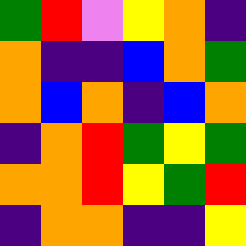[["green", "red", "violet", "yellow", "orange", "indigo"], ["orange", "indigo", "indigo", "blue", "orange", "green"], ["orange", "blue", "orange", "indigo", "blue", "orange"], ["indigo", "orange", "red", "green", "yellow", "green"], ["orange", "orange", "red", "yellow", "green", "red"], ["indigo", "orange", "orange", "indigo", "indigo", "yellow"]]